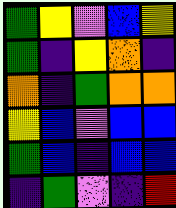[["green", "yellow", "violet", "blue", "yellow"], ["green", "indigo", "yellow", "orange", "indigo"], ["orange", "indigo", "green", "orange", "orange"], ["yellow", "blue", "violet", "blue", "blue"], ["green", "blue", "indigo", "blue", "blue"], ["indigo", "green", "violet", "indigo", "red"]]